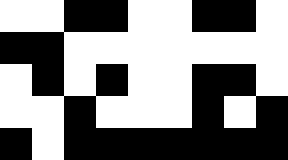[["white", "white", "black", "black", "white", "white", "black", "black", "white"], ["black", "black", "white", "white", "white", "white", "white", "white", "white"], ["white", "black", "white", "black", "white", "white", "black", "black", "white"], ["white", "white", "black", "white", "white", "white", "black", "white", "black"], ["black", "white", "black", "black", "black", "black", "black", "black", "black"]]